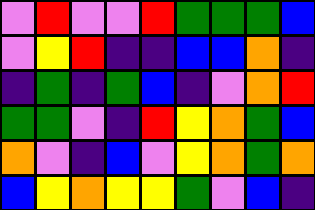[["violet", "red", "violet", "violet", "red", "green", "green", "green", "blue"], ["violet", "yellow", "red", "indigo", "indigo", "blue", "blue", "orange", "indigo"], ["indigo", "green", "indigo", "green", "blue", "indigo", "violet", "orange", "red"], ["green", "green", "violet", "indigo", "red", "yellow", "orange", "green", "blue"], ["orange", "violet", "indigo", "blue", "violet", "yellow", "orange", "green", "orange"], ["blue", "yellow", "orange", "yellow", "yellow", "green", "violet", "blue", "indigo"]]